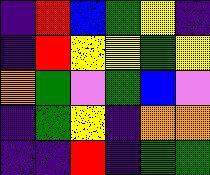[["indigo", "red", "blue", "green", "yellow", "indigo"], ["indigo", "red", "yellow", "yellow", "green", "yellow"], ["orange", "green", "violet", "green", "blue", "violet"], ["indigo", "green", "yellow", "indigo", "orange", "orange"], ["indigo", "indigo", "red", "indigo", "green", "green"]]